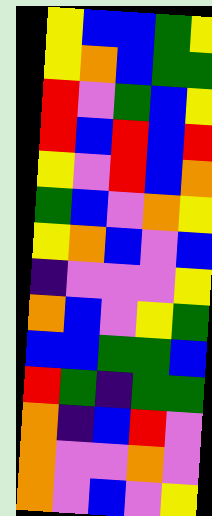[["yellow", "blue", "blue", "green", "yellow"], ["yellow", "orange", "blue", "green", "green"], ["red", "violet", "green", "blue", "yellow"], ["red", "blue", "red", "blue", "red"], ["yellow", "violet", "red", "blue", "orange"], ["green", "blue", "violet", "orange", "yellow"], ["yellow", "orange", "blue", "violet", "blue"], ["indigo", "violet", "violet", "violet", "yellow"], ["orange", "blue", "violet", "yellow", "green"], ["blue", "blue", "green", "green", "blue"], ["red", "green", "indigo", "green", "green"], ["orange", "indigo", "blue", "red", "violet"], ["orange", "violet", "violet", "orange", "violet"], ["orange", "violet", "blue", "violet", "yellow"]]